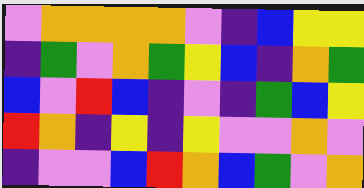[["violet", "orange", "orange", "orange", "orange", "violet", "indigo", "blue", "yellow", "yellow"], ["indigo", "green", "violet", "orange", "green", "yellow", "blue", "indigo", "orange", "green"], ["blue", "violet", "red", "blue", "indigo", "violet", "indigo", "green", "blue", "yellow"], ["red", "orange", "indigo", "yellow", "indigo", "yellow", "violet", "violet", "orange", "violet"], ["indigo", "violet", "violet", "blue", "red", "orange", "blue", "green", "violet", "orange"]]